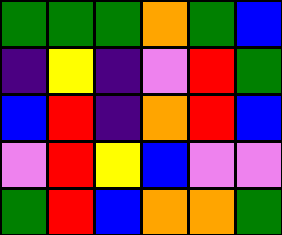[["green", "green", "green", "orange", "green", "blue"], ["indigo", "yellow", "indigo", "violet", "red", "green"], ["blue", "red", "indigo", "orange", "red", "blue"], ["violet", "red", "yellow", "blue", "violet", "violet"], ["green", "red", "blue", "orange", "orange", "green"]]